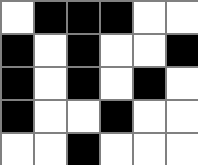[["white", "black", "black", "black", "white", "white"], ["black", "white", "black", "white", "white", "black"], ["black", "white", "black", "white", "black", "white"], ["black", "white", "white", "black", "white", "white"], ["white", "white", "black", "white", "white", "white"]]